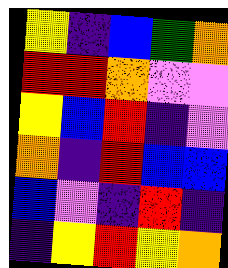[["yellow", "indigo", "blue", "green", "orange"], ["red", "red", "orange", "violet", "violet"], ["yellow", "blue", "red", "indigo", "violet"], ["orange", "indigo", "red", "blue", "blue"], ["blue", "violet", "indigo", "red", "indigo"], ["indigo", "yellow", "red", "yellow", "orange"]]